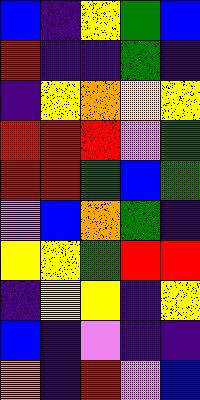[["blue", "indigo", "yellow", "green", "blue"], ["red", "indigo", "indigo", "green", "indigo"], ["indigo", "yellow", "orange", "yellow", "yellow"], ["red", "red", "red", "violet", "green"], ["red", "red", "green", "blue", "green"], ["violet", "blue", "orange", "green", "indigo"], ["yellow", "yellow", "green", "red", "red"], ["indigo", "yellow", "yellow", "indigo", "yellow"], ["blue", "indigo", "violet", "indigo", "indigo"], ["orange", "indigo", "red", "violet", "blue"]]